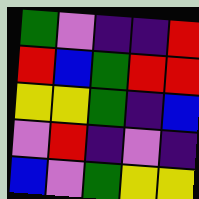[["green", "violet", "indigo", "indigo", "red"], ["red", "blue", "green", "red", "red"], ["yellow", "yellow", "green", "indigo", "blue"], ["violet", "red", "indigo", "violet", "indigo"], ["blue", "violet", "green", "yellow", "yellow"]]